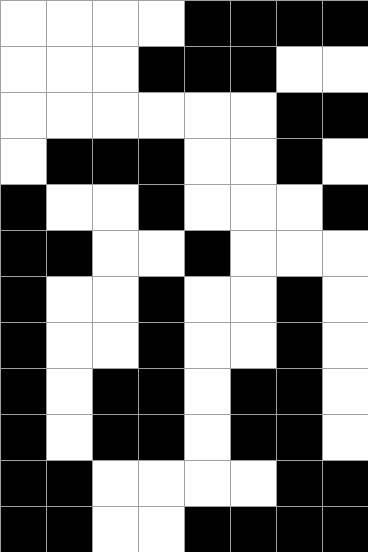[["white", "white", "white", "white", "black", "black", "black", "black"], ["white", "white", "white", "black", "black", "black", "white", "white"], ["white", "white", "white", "white", "white", "white", "black", "black"], ["white", "black", "black", "black", "white", "white", "black", "white"], ["black", "white", "white", "black", "white", "white", "white", "black"], ["black", "black", "white", "white", "black", "white", "white", "white"], ["black", "white", "white", "black", "white", "white", "black", "white"], ["black", "white", "white", "black", "white", "white", "black", "white"], ["black", "white", "black", "black", "white", "black", "black", "white"], ["black", "white", "black", "black", "white", "black", "black", "white"], ["black", "black", "white", "white", "white", "white", "black", "black"], ["black", "black", "white", "white", "black", "black", "black", "black"]]